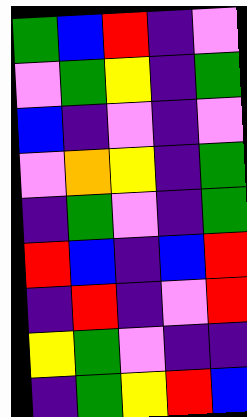[["green", "blue", "red", "indigo", "violet"], ["violet", "green", "yellow", "indigo", "green"], ["blue", "indigo", "violet", "indigo", "violet"], ["violet", "orange", "yellow", "indigo", "green"], ["indigo", "green", "violet", "indigo", "green"], ["red", "blue", "indigo", "blue", "red"], ["indigo", "red", "indigo", "violet", "red"], ["yellow", "green", "violet", "indigo", "indigo"], ["indigo", "green", "yellow", "red", "blue"]]